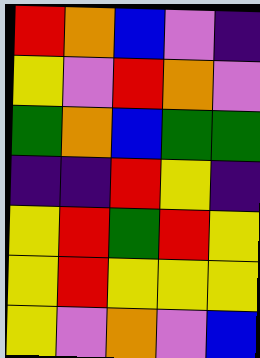[["red", "orange", "blue", "violet", "indigo"], ["yellow", "violet", "red", "orange", "violet"], ["green", "orange", "blue", "green", "green"], ["indigo", "indigo", "red", "yellow", "indigo"], ["yellow", "red", "green", "red", "yellow"], ["yellow", "red", "yellow", "yellow", "yellow"], ["yellow", "violet", "orange", "violet", "blue"]]